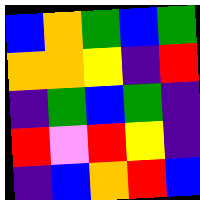[["blue", "orange", "green", "blue", "green"], ["orange", "orange", "yellow", "indigo", "red"], ["indigo", "green", "blue", "green", "indigo"], ["red", "violet", "red", "yellow", "indigo"], ["indigo", "blue", "orange", "red", "blue"]]